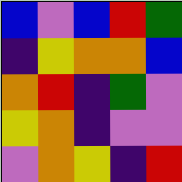[["blue", "violet", "blue", "red", "green"], ["indigo", "yellow", "orange", "orange", "blue"], ["orange", "red", "indigo", "green", "violet"], ["yellow", "orange", "indigo", "violet", "violet"], ["violet", "orange", "yellow", "indigo", "red"]]